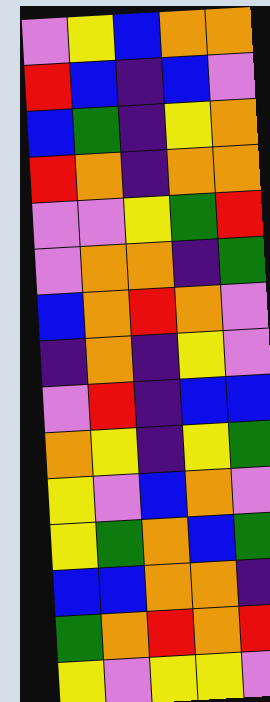[["violet", "yellow", "blue", "orange", "orange"], ["red", "blue", "indigo", "blue", "violet"], ["blue", "green", "indigo", "yellow", "orange"], ["red", "orange", "indigo", "orange", "orange"], ["violet", "violet", "yellow", "green", "red"], ["violet", "orange", "orange", "indigo", "green"], ["blue", "orange", "red", "orange", "violet"], ["indigo", "orange", "indigo", "yellow", "violet"], ["violet", "red", "indigo", "blue", "blue"], ["orange", "yellow", "indigo", "yellow", "green"], ["yellow", "violet", "blue", "orange", "violet"], ["yellow", "green", "orange", "blue", "green"], ["blue", "blue", "orange", "orange", "indigo"], ["green", "orange", "red", "orange", "red"], ["yellow", "violet", "yellow", "yellow", "violet"]]